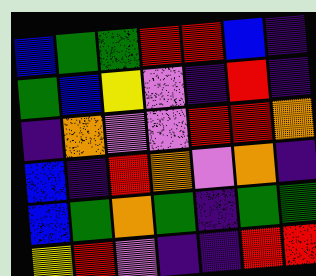[["blue", "green", "green", "red", "red", "blue", "indigo"], ["green", "blue", "yellow", "violet", "indigo", "red", "indigo"], ["indigo", "orange", "violet", "violet", "red", "red", "orange"], ["blue", "indigo", "red", "orange", "violet", "orange", "indigo"], ["blue", "green", "orange", "green", "indigo", "green", "green"], ["yellow", "red", "violet", "indigo", "indigo", "red", "red"]]